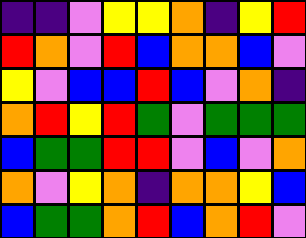[["indigo", "indigo", "violet", "yellow", "yellow", "orange", "indigo", "yellow", "red"], ["red", "orange", "violet", "red", "blue", "orange", "orange", "blue", "violet"], ["yellow", "violet", "blue", "blue", "red", "blue", "violet", "orange", "indigo"], ["orange", "red", "yellow", "red", "green", "violet", "green", "green", "green"], ["blue", "green", "green", "red", "red", "violet", "blue", "violet", "orange"], ["orange", "violet", "yellow", "orange", "indigo", "orange", "orange", "yellow", "blue"], ["blue", "green", "green", "orange", "red", "blue", "orange", "red", "violet"]]